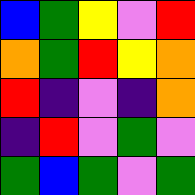[["blue", "green", "yellow", "violet", "red"], ["orange", "green", "red", "yellow", "orange"], ["red", "indigo", "violet", "indigo", "orange"], ["indigo", "red", "violet", "green", "violet"], ["green", "blue", "green", "violet", "green"]]